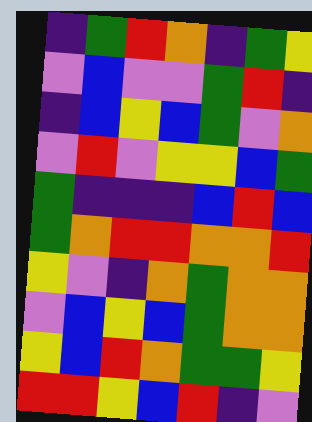[["indigo", "green", "red", "orange", "indigo", "green", "yellow"], ["violet", "blue", "violet", "violet", "green", "red", "indigo"], ["indigo", "blue", "yellow", "blue", "green", "violet", "orange"], ["violet", "red", "violet", "yellow", "yellow", "blue", "green"], ["green", "indigo", "indigo", "indigo", "blue", "red", "blue"], ["green", "orange", "red", "red", "orange", "orange", "red"], ["yellow", "violet", "indigo", "orange", "green", "orange", "orange"], ["violet", "blue", "yellow", "blue", "green", "orange", "orange"], ["yellow", "blue", "red", "orange", "green", "green", "yellow"], ["red", "red", "yellow", "blue", "red", "indigo", "violet"]]